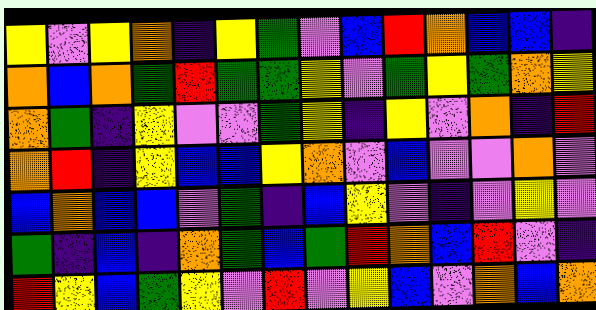[["yellow", "violet", "yellow", "orange", "indigo", "yellow", "green", "violet", "blue", "red", "orange", "blue", "blue", "indigo"], ["orange", "blue", "orange", "green", "red", "green", "green", "yellow", "violet", "green", "yellow", "green", "orange", "yellow"], ["orange", "green", "indigo", "yellow", "violet", "violet", "green", "yellow", "indigo", "yellow", "violet", "orange", "indigo", "red"], ["orange", "red", "indigo", "yellow", "blue", "blue", "yellow", "orange", "violet", "blue", "violet", "violet", "orange", "violet"], ["blue", "orange", "blue", "blue", "violet", "green", "indigo", "blue", "yellow", "violet", "indigo", "violet", "yellow", "violet"], ["green", "indigo", "blue", "indigo", "orange", "green", "blue", "green", "red", "orange", "blue", "red", "violet", "indigo"], ["red", "yellow", "blue", "green", "yellow", "violet", "red", "violet", "yellow", "blue", "violet", "orange", "blue", "orange"]]